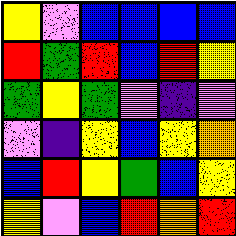[["yellow", "violet", "blue", "blue", "blue", "blue"], ["red", "green", "red", "blue", "red", "yellow"], ["green", "yellow", "green", "violet", "indigo", "violet"], ["violet", "indigo", "yellow", "blue", "yellow", "orange"], ["blue", "red", "yellow", "green", "blue", "yellow"], ["yellow", "violet", "blue", "red", "orange", "red"]]